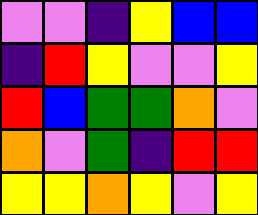[["violet", "violet", "indigo", "yellow", "blue", "blue"], ["indigo", "red", "yellow", "violet", "violet", "yellow"], ["red", "blue", "green", "green", "orange", "violet"], ["orange", "violet", "green", "indigo", "red", "red"], ["yellow", "yellow", "orange", "yellow", "violet", "yellow"]]